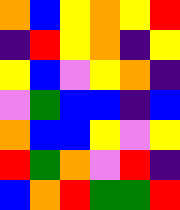[["orange", "blue", "yellow", "orange", "yellow", "red"], ["indigo", "red", "yellow", "orange", "indigo", "yellow"], ["yellow", "blue", "violet", "yellow", "orange", "indigo"], ["violet", "green", "blue", "blue", "indigo", "blue"], ["orange", "blue", "blue", "yellow", "violet", "yellow"], ["red", "green", "orange", "violet", "red", "indigo"], ["blue", "orange", "red", "green", "green", "red"]]